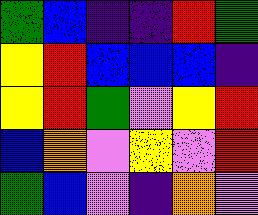[["green", "blue", "indigo", "indigo", "red", "green"], ["yellow", "red", "blue", "blue", "blue", "indigo"], ["yellow", "red", "green", "violet", "yellow", "red"], ["blue", "orange", "violet", "yellow", "violet", "red"], ["green", "blue", "violet", "indigo", "orange", "violet"]]